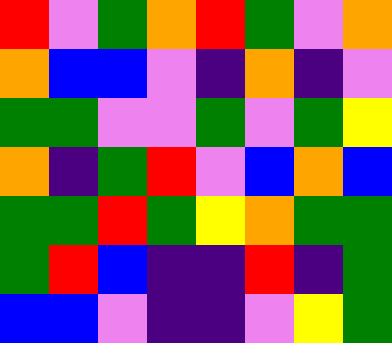[["red", "violet", "green", "orange", "red", "green", "violet", "orange"], ["orange", "blue", "blue", "violet", "indigo", "orange", "indigo", "violet"], ["green", "green", "violet", "violet", "green", "violet", "green", "yellow"], ["orange", "indigo", "green", "red", "violet", "blue", "orange", "blue"], ["green", "green", "red", "green", "yellow", "orange", "green", "green"], ["green", "red", "blue", "indigo", "indigo", "red", "indigo", "green"], ["blue", "blue", "violet", "indigo", "indigo", "violet", "yellow", "green"]]